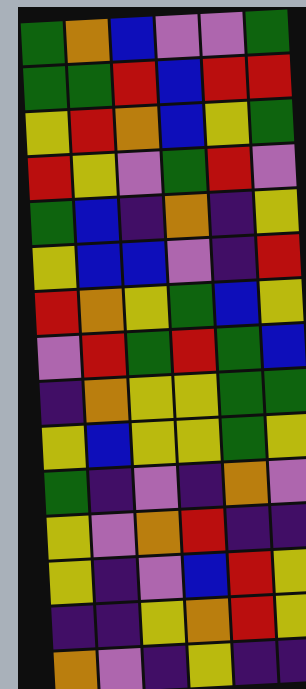[["green", "orange", "blue", "violet", "violet", "green"], ["green", "green", "red", "blue", "red", "red"], ["yellow", "red", "orange", "blue", "yellow", "green"], ["red", "yellow", "violet", "green", "red", "violet"], ["green", "blue", "indigo", "orange", "indigo", "yellow"], ["yellow", "blue", "blue", "violet", "indigo", "red"], ["red", "orange", "yellow", "green", "blue", "yellow"], ["violet", "red", "green", "red", "green", "blue"], ["indigo", "orange", "yellow", "yellow", "green", "green"], ["yellow", "blue", "yellow", "yellow", "green", "yellow"], ["green", "indigo", "violet", "indigo", "orange", "violet"], ["yellow", "violet", "orange", "red", "indigo", "indigo"], ["yellow", "indigo", "violet", "blue", "red", "yellow"], ["indigo", "indigo", "yellow", "orange", "red", "yellow"], ["orange", "violet", "indigo", "yellow", "indigo", "indigo"]]